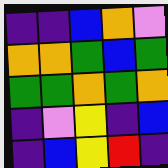[["indigo", "indigo", "blue", "orange", "violet"], ["orange", "orange", "green", "blue", "green"], ["green", "green", "orange", "green", "orange"], ["indigo", "violet", "yellow", "indigo", "blue"], ["indigo", "blue", "yellow", "red", "indigo"]]